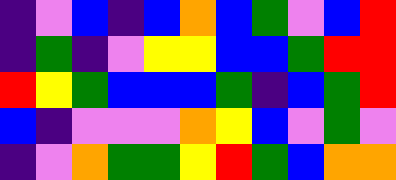[["indigo", "violet", "blue", "indigo", "blue", "orange", "blue", "green", "violet", "blue", "red"], ["indigo", "green", "indigo", "violet", "yellow", "yellow", "blue", "blue", "green", "red", "red"], ["red", "yellow", "green", "blue", "blue", "blue", "green", "indigo", "blue", "green", "red"], ["blue", "indigo", "violet", "violet", "violet", "orange", "yellow", "blue", "violet", "green", "violet"], ["indigo", "violet", "orange", "green", "green", "yellow", "red", "green", "blue", "orange", "orange"]]